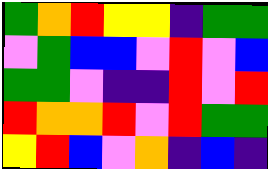[["green", "orange", "red", "yellow", "yellow", "indigo", "green", "green"], ["violet", "green", "blue", "blue", "violet", "red", "violet", "blue"], ["green", "green", "violet", "indigo", "indigo", "red", "violet", "red"], ["red", "orange", "orange", "red", "violet", "red", "green", "green"], ["yellow", "red", "blue", "violet", "orange", "indigo", "blue", "indigo"]]